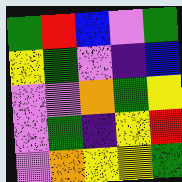[["green", "red", "blue", "violet", "green"], ["yellow", "green", "violet", "indigo", "blue"], ["violet", "violet", "orange", "green", "yellow"], ["violet", "green", "indigo", "yellow", "red"], ["violet", "orange", "yellow", "yellow", "green"]]